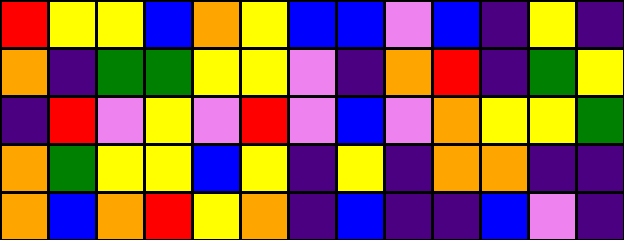[["red", "yellow", "yellow", "blue", "orange", "yellow", "blue", "blue", "violet", "blue", "indigo", "yellow", "indigo"], ["orange", "indigo", "green", "green", "yellow", "yellow", "violet", "indigo", "orange", "red", "indigo", "green", "yellow"], ["indigo", "red", "violet", "yellow", "violet", "red", "violet", "blue", "violet", "orange", "yellow", "yellow", "green"], ["orange", "green", "yellow", "yellow", "blue", "yellow", "indigo", "yellow", "indigo", "orange", "orange", "indigo", "indigo"], ["orange", "blue", "orange", "red", "yellow", "orange", "indigo", "blue", "indigo", "indigo", "blue", "violet", "indigo"]]